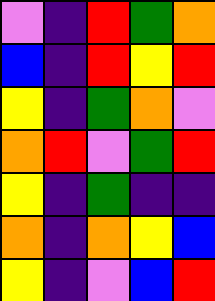[["violet", "indigo", "red", "green", "orange"], ["blue", "indigo", "red", "yellow", "red"], ["yellow", "indigo", "green", "orange", "violet"], ["orange", "red", "violet", "green", "red"], ["yellow", "indigo", "green", "indigo", "indigo"], ["orange", "indigo", "orange", "yellow", "blue"], ["yellow", "indigo", "violet", "blue", "red"]]